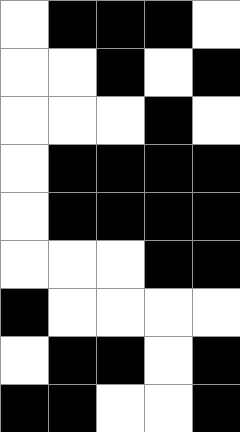[["white", "black", "black", "black", "white"], ["white", "white", "black", "white", "black"], ["white", "white", "white", "black", "white"], ["white", "black", "black", "black", "black"], ["white", "black", "black", "black", "black"], ["white", "white", "white", "black", "black"], ["black", "white", "white", "white", "white"], ["white", "black", "black", "white", "black"], ["black", "black", "white", "white", "black"]]